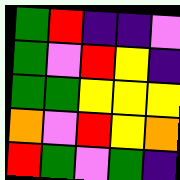[["green", "red", "indigo", "indigo", "violet"], ["green", "violet", "red", "yellow", "indigo"], ["green", "green", "yellow", "yellow", "yellow"], ["orange", "violet", "red", "yellow", "orange"], ["red", "green", "violet", "green", "indigo"]]